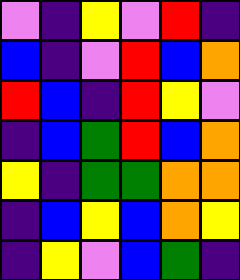[["violet", "indigo", "yellow", "violet", "red", "indigo"], ["blue", "indigo", "violet", "red", "blue", "orange"], ["red", "blue", "indigo", "red", "yellow", "violet"], ["indigo", "blue", "green", "red", "blue", "orange"], ["yellow", "indigo", "green", "green", "orange", "orange"], ["indigo", "blue", "yellow", "blue", "orange", "yellow"], ["indigo", "yellow", "violet", "blue", "green", "indigo"]]